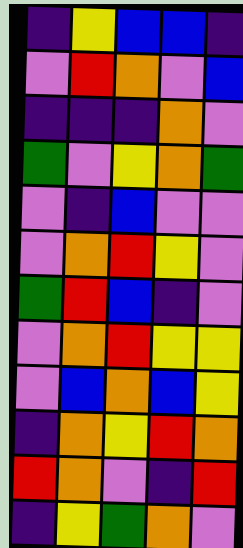[["indigo", "yellow", "blue", "blue", "indigo"], ["violet", "red", "orange", "violet", "blue"], ["indigo", "indigo", "indigo", "orange", "violet"], ["green", "violet", "yellow", "orange", "green"], ["violet", "indigo", "blue", "violet", "violet"], ["violet", "orange", "red", "yellow", "violet"], ["green", "red", "blue", "indigo", "violet"], ["violet", "orange", "red", "yellow", "yellow"], ["violet", "blue", "orange", "blue", "yellow"], ["indigo", "orange", "yellow", "red", "orange"], ["red", "orange", "violet", "indigo", "red"], ["indigo", "yellow", "green", "orange", "violet"]]